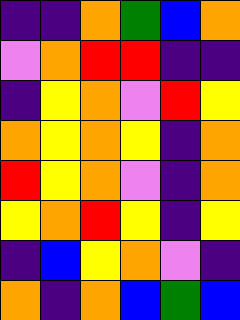[["indigo", "indigo", "orange", "green", "blue", "orange"], ["violet", "orange", "red", "red", "indigo", "indigo"], ["indigo", "yellow", "orange", "violet", "red", "yellow"], ["orange", "yellow", "orange", "yellow", "indigo", "orange"], ["red", "yellow", "orange", "violet", "indigo", "orange"], ["yellow", "orange", "red", "yellow", "indigo", "yellow"], ["indigo", "blue", "yellow", "orange", "violet", "indigo"], ["orange", "indigo", "orange", "blue", "green", "blue"]]